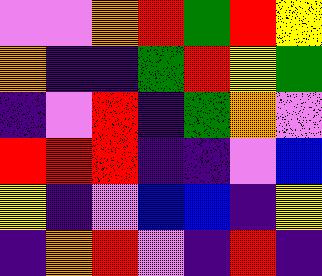[["violet", "violet", "orange", "red", "green", "red", "yellow"], ["orange", "indigo", "indigo", "green", "red", "yellow", "green"], ["indigo", "violet", "red", "indigo", "green", "orange", "violet"], ["red", "red", "red", "indigo", "indigo", "violet", "blue"], ["yellow", "indigo", "violet", "blue", "blue", "indigo", "yellow"], ["indigo", "orange", "red", "violet", "indigo", "red", "indigo"]]